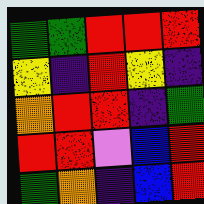[["green", "green", "red", "red", "red"], ["yellow", "indigo", "red", "yellow", "indigo"], ["orange", "red", "red", "indigo", "green"], ["red", "red", "violet", "blue", "red"], ["green", "orange", "indigo", "blue", "red"]]